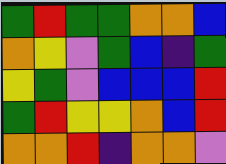[["green", "red", "green", "green", "orange", "orange", "blue"], ["orange", "yellow", "violet", "green", "blue", "indigo", "green"], ["yellow", "green", "violet", "blue", "blue", "blue", "red"], ["green", "red", "yellow", "yellow", "orange", "blue", "red"], ["orange", "orange", "red", "indigo", "orange", "orange", "violet"]]